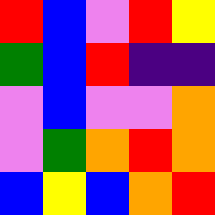[["red", "blue", "violet", "red", "yellow"], ["green", "blue", "red", "indigo", "indigo"], ["violet", "blue", "violet", "violet", "orange"], ["violet", "green", "orange", "red", "orange"], ["blue", "yellow", "blue", "orange", "red"]]